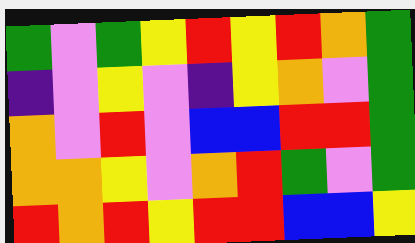[["green", "violet", "green", "yellow", "red", "yellow", "red", "orange", "green"], ["indigo", "violet", "yellow", "violet", "indigo", "yellow", "orange", "violet", "green"], ["orange", "violet", "red", "violet", "blue", "blue", "red", "red", "green"], ["orange", "orange", "yellow", "violet", "orange", "red", "green", "violet", "green"], ["red", "orange", "red", "yellow", "red", "red", "blue", "blue", "yellow"]]